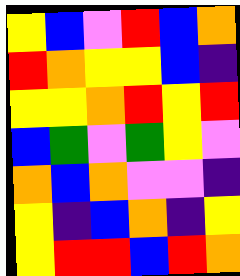[["yellow", "blue", "violet", "red", "blue", "orange"], ["red", "orange", "yellow", "yellow", "blue", "indigo"], ["yellow", "yellow", "orange", "red", "yellow", "red"], ["blue", "green", "violet", "green", "yellow", "violet"], ["orange", "blue", "orange", "violet", "violet", "indigo"], ["yellow", "indigo", "blue", "orange", "indigo", "yellow"], ["yellow", "red", "red", "blue", "red", "orange"]]